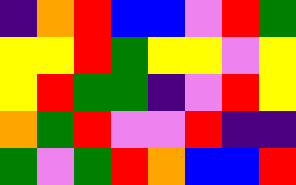[["indigo", "orange", "red", "blue", "blue", "violet", "red", "green"], ["yellow", "yellow", "red", "green", "yellow", "yellow", "violet", "yellow"], ["yellow", "red", "green", "green", "indigo", "violet", "red", "yellow"], ["orange", "green", "red", "violet", "violet", "red", "indigo", "indigo"], ["green", "violet", "green", "red", "orange", "blue", "blue", "red"]]